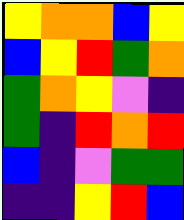[["yellow", "orange", "orange", "blue", "yellow"], ["blue", "yellow", "red", "green", "orange"], ["green", "orange", "yellow", "violet", "indigo"], ["green", "indigo", "red", "orange", "red"], ["blue", "indigo", "violet", "green", "green"], ["indigo", "indigo", "yellow", "red", "blue"]]